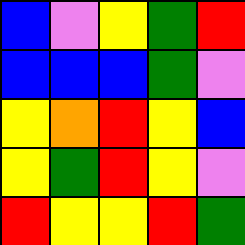[["blue", "violet", "yellow", "green", "red"], ["blue", "blue", "blue", "green", "violet"], ["yellow", "orange", "red", "yellow", "blue"], ["yellow", "green", "red", "yellow", "violet"], ["red", "yellow", "yellow", "red", "green"]]